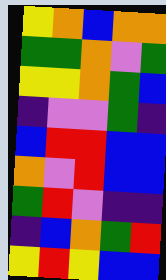[["yellow", "orange", "blue", "orange", "orange"], ["green", "green", "orange", "violet", "green"], ["yellow", "yellow", "orange", "green", "blue"], ["indigo", "violet", "violet", "green", "indigo"], ["blue", "red", "red", "blue", "blue"], ["orange", "violet", "red", "blue", "blue"], ["green", "red", "violet", "indigo", "indigo"], ["indigo", "blue", "orange", "green", "red"], ["yellow", "red", "yellow", "blue", "blue"]]